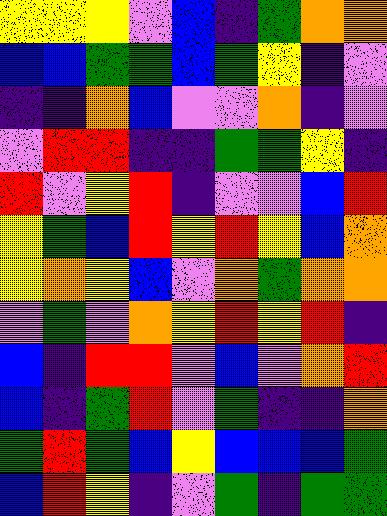[["yellow", "yellow", "yellow", "violet", "blue", "indigo", "green", "orange", "orange"], ["blue", "blue", "green", "green", "blue", "green", "yellow", "indigo", "violet"], ["indigo", "indigo", "orange", "blue", "violet", "violet", "orange", "indigo", "violet"], ["violet", "red", "red", "indigo", "indigo", "green", "green", "yellow", "indigo"], ["red", "violet", "yellow", "red", "indigo", "violet", "violet", "blue", "red"], ["yellow", "green", "blue", "red", "yellow", "red", "yellow", "blue", "orange"], ["yellow", "orange", "yellow", "blue", "violet", "orange", "green", "orange", "orange"], ["violet", "green", "violet", "orange", "yellow", "red", "yellow", "red", "indigo"], ["blue", "indigo", "red", "red", "violet", "blue", "violet", "orange", "red"], ["blue", "indigo", "green", "red", "violet", "green", "indigo", "indigo", "orange"], ["green", "red", "green", "blue", "yellow", "blue", "blue", "blue", "green"], ["blue", "red", "yellow", "indigo", "violet", "green", "indigo", "green", "green"]]